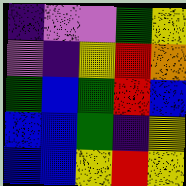[["indigo", "violet", "violet", "green", "yellow"], ["violet", "indigo", "yellow", "red", "orange"], ["green", "blue", "green", "red", "blue"], ["blue", "blue", "green", "indigo", "yellow"], ["blue", "blue", "yellow", "red", "yellow"]]